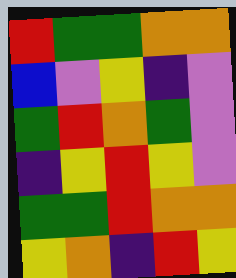[["red", "green", "green", "orange", "orange"], ["blue", "violet", "yellow", "indigo", "violet"], ["green", "red", "orange", "green", "violet"], ["indigo", "yellow", "red", "yellow", "violet"], ["green", "green", "red", "orange", "orange"], ["yellow", "orange", "indigo", "red", "yellow"]]